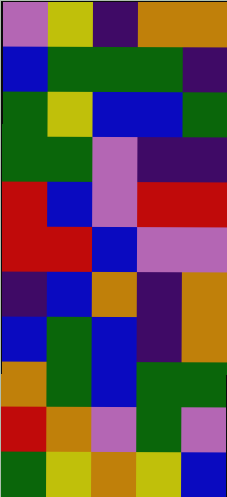[["violet", "yellow", "indigo", "orange", "orange"], ["blue", "green", "green", "green", "indigo"], ["green", "yellow", "blue", "blue", "green"], ["green", "green", "violet", "indigo", "indigo"], ["red", "blue", "violet", "red", "red"], ["red", "red", "blue", "violet", "violet"], ["indigo", "blue", "orange", "indigo", "orange"], ["blue", "green", "blue", "indigo", "orange"], ["orange", "green", "blue", "green", "green"], ["red", "orange", "violet", "green", "violet"], ["green", "yellow", "orange", "yellow", "blue"]]